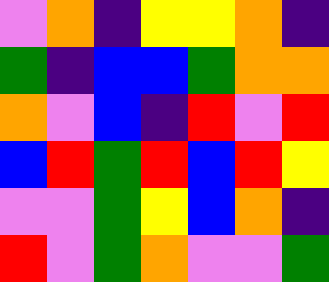[["violet", "orange", "indigo", "yellow", "yellow", "orange", "indigo"], ["green", "indigo", "blue", "blue", "green", "orange", "orange"], ["orange", "violet", "blue", "indigo", "red", "violet", "red"], ["blue", "red", "green", "red", "blue", "red", "yellow"], ["violet", "violet", "green", "yellow", "blue", "orange", "indigo"], ["red", "violet", "green", "orange", "violet", "violet", "green"]]